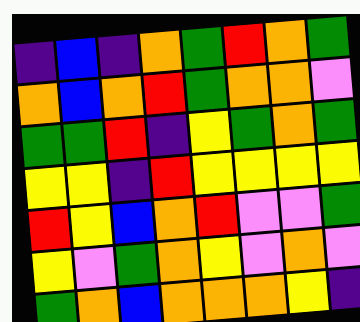[["indigo", "blue", "indigo", "orange", "green", "red", "orange", "green"], ["orange", "blue", "orange", "red", "green", "orange", "orange", "violet"], ["green", "green", "red", "indigo", "yellow", "green", "orange", "green"], ["yellow", "yellow", "indigo", "red", "yellow", "yellow", "yellow", "yellow"], ["red", "yellow", "blue", "orange", "red", "violet", "violet", "green"], ["yellow", "violet", "green", "orange", "yellow", "violet", "orange", "violet"], ["green", "orange", "blue", "orange", "orange", "orange", "yellow", "indigo"]]